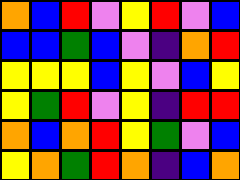[["orange", "blue", "red", "violet", "yellow", "red", "violet", "blue"], ["blue", "blue", "green", "blue", "violet", "indigo", "orange", "red"], ["yellow", "yellow", "yellow", "blue", "yellow", "violet", "blue", "yellow"], ["yellow", "green", "red", "violet", "yellow", "indigo", "red", "red"], ["orange", "blue", "orange", "red", "yellow", "green", "violet", "blue"], ["yellow", "orange", "green", "red", "orange", "indigo", "blue", "orange"]]